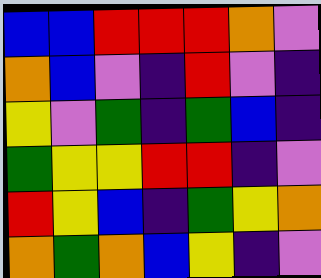[["blue", "blue", "red", "red", "red", "orange", "violet"], ["orange", "blue", "violet", "indigo", "red", "violet", "indigo"], ["yellow", "violet", "green", "indigo", "green", "blue", "indigo"], ["green", "yellow", "yellow", "red", "red", "indigo", "violet"], ["red", "yellow", "blue", "indigo", "green", "yellow", "orange"], ["orange", "green", "orange", "blue", "yellow", "indigo", "violet"]]